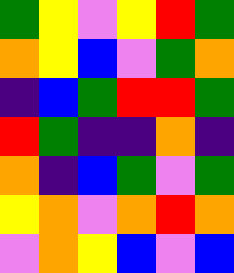[["green", "yellow", "violet", "yellow", "red", "green"], ["orange", "yellow", "blue", "violet", "green", "orange"], ["indigo", "blue", "green", "red", "red", "green"], ["red", "green", "indigo", "indigo", "orange", "indigo"], ["orange", "indigo", "blue", "green", "violet", "green"], ["yellow", "orange", "violet", "orange", "red", "orange"], ["violet", "orange", "yellow", "blue", "violet", "blue"]]